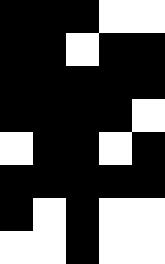[["black", "black", "black", "white", "white"], ["black", "black", "white", "black", "black"], ["black", "black", "black", "black", "black"], ["black", "black", "black", "black", "white"], ["white", "black", "black", "white", "black"], ["black", "black", "black", "black", "black"], ["black", "white", "black", "white", "white"], ["white", "white", "black", "white", "white"]]